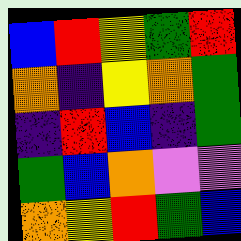[["blue", "red", "yellow", "green", "red"], ["orange", "indigo", "yellow", "orange", "green"], ["indigo", "red", "blue", "indigo", "green"], ["green", "blue", "orange", "violet", "violet"], ["orange", "yellow", "red", "green", "blue"]]